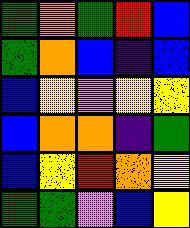[["green", "orange", "green", "red", "blue"], ["green", "orange", "blue", "indigo", "blue"], ["blue", "yellow", "violet", "yellow", "yellow"], ["blue", "orange", "orange", "indigo", "green"], ["blue", "yellow", "red", "orange", "yellow"], ["green", "green", "violet", "blue", "yellow"]]